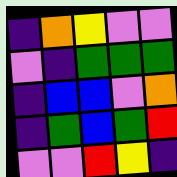[["indigo", "orange", "yellow", "violet", "violet"], ["violet", "indigo", "green", "green", "green"], ["indigo", "blue", "blue", "violet", "orange"], ["indigo", "green", "blue", "green", "red"], ["violet", "violet", "red", "yellow", "indigo"]]